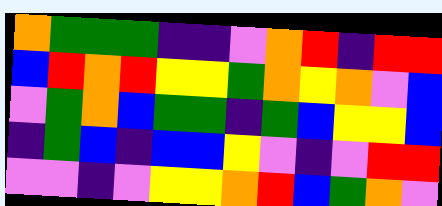[["orange", "green", "green", "green", "indigo", "indigo", "violet", "orange", "red", "indigo", "red", "red"], ["blue", "red", "orange", "red", "yellow", "yellow", "green", "orange", "yellow", "orange", "violet", "blue"], ["violet", "green", "orange", "blue", "green", "green", "indigo", "green", "blue", "yellow", "yellow", "blue"], ["indigo", "green", "blue", "indigo", "blue", "blue", "yellow", "violet", "indigo", "violet", "red", "red"], ["violet", "violet", "indigo", "violet", "yellow", "yellow", "orange", "red", "blue", "green", "orange", "violet"]]